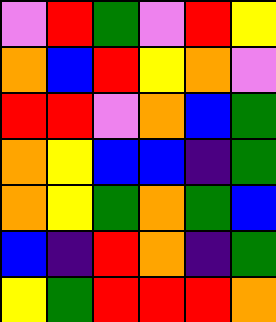[["violet", "red", "green", "violet", "red", "yellow"], ["orange", "blue", "red", "yellow", "orange", "violet"], ["red", "red", "violet", "orange", "blue", "green"], ["orange", "yellow", "blue", "blue", "indigo", "green"], ["orange", "yellow", "green", "orange", "green", "blue"], ["blue", "indigo", "red", "orange", "indigo", "green"], ["yellow", "green", "red", "red", "red", "orange"]]